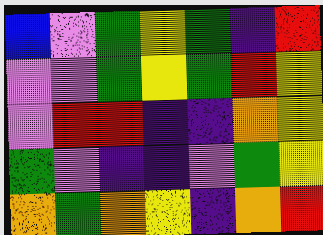[["blue", "violet", "green", "yellow", "green", "indigo", "red"], ["violet", "violet", "green", "yellow", "green", "red", "yellow"], ["violet", "red", "red", "indigo", "indigo", "orange", "yellow"], ["green", "violet", "indigo", "indigo", "violet", "green", "yellow"], ["orange", "green", "orange", "yellow", "indigo", "orange", "red"]]